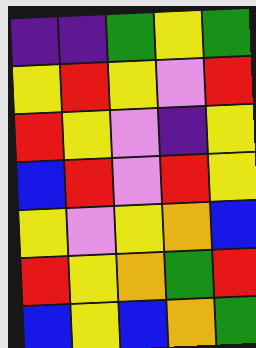[["indigo", "indigo", "green", "yellow", "green"], ["yellow", "red", "yellow", "violet", "red"], ["red", "yellow", "violet", "indigo", "yellow"], ["blue", "red", "violet", "red", "yellow"], ["yellow", "violet", "yellow", "orange", "blue"], ["red", "yellow", "orange", "green", "red"], ["blue", "yellow", "blue", "orange", "green"]]